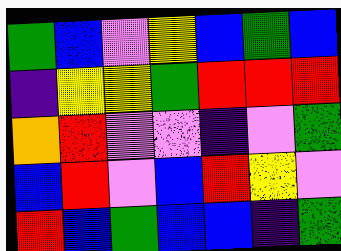[["green", "blue", "violet", "yellow", "blue", "green", "blue"], ["indigo", "yellow", "yellow", "green", "red", "red", "red"], ["orange", "red", "violet", "violet", "indigo", "violet", "green"], ["blue", "red", "violet", "blue", "red", "yellow", "violet"], ["red", "blue", "green", "blue", "blue", "indigo", "green"]]